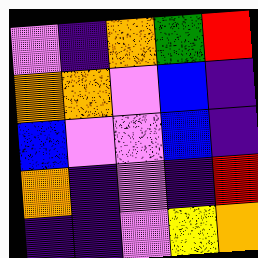[["violet", "indigo", "orange", "green", "red"], ["orange", "orange", "violet", "blue", "indigo"], ["blue", "violet", "violet", "blue", "indigo"], ["orange", "indigo", "violet", "indigo", "red"], ["indigo", "indigo", "violet", "yellow", "orange"]]